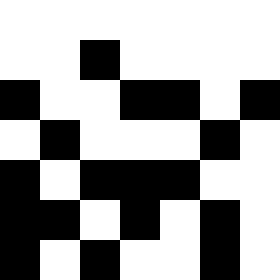[["white", "white", "white", "white", "white", "white", "white"], ["white", "white", "black", "white", "white", "white", "white"], ["black", "white", "white", "black", "black", "white", "black"], ["white", "black", "white", "white", "white", "black", "white"], ["black", "white", "black", "black", "black", "white", "white"], ["black", "black", "white", "black", "white", "black", "white"], ["black", "white", "black", "white", "white", "black", "white"]]